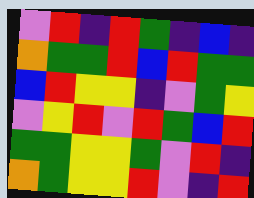[["violet", "red", "indigo", "red", "green", "indigo", "blue", "indigo"], ["orange", "green", "green", "red", "blue", "red", "green", "green"], ["blue", "red", "yellow", "yellow", "indigo", "violet", "green", "yellow"], ["violet", "yellow", "red", "violet", "red", "green", "blue", "red"], ["green", "green", "yellow", "yellow", "green", "violet", "red", "indigo"], ["orange", "green", "yellow", "yellow", "red", "violet", "indigo", "red"]]